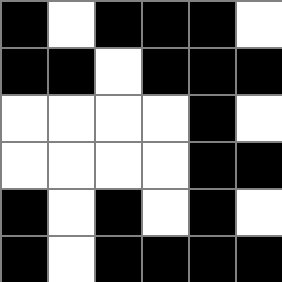[["black", "white", "black", "black", "black", "white"], ["black", "black", "white", "black", "black", "black"], ["white", "white", "white", "white", "black", "white"], ["white", "white", "white", "white", "black", "black"], ["black", "white", "black", "white", "black", "white"], ["black", "white", "black", "black", "black", "black"]]